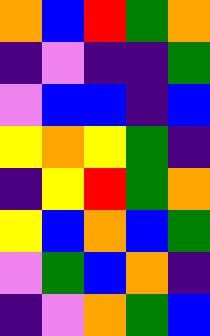[["orange", "blue", "red", "green", "orange"], ["indigo", "violet", "indigo", "indigo", "green"], ["violet", "blue", "blue", "indigo", "blue"], ["yellow", "orange", "yellow", "green", "indigo"], ["indigo", "yellow", "red", "green", "orange"], ["yellow", "blue", "orange", "blue", "green"], ["violet", "green", "blue", "orange", "indigo"], ["indigo", "violet", "orange", "green", "blue"]]